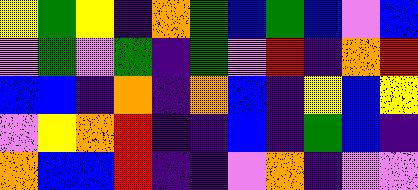[["yellow", "green", "yellow", "indigo", "orange", "green", "blue", "green", "blue", "violet", "blue"], ["violet", "green", "violet", "green", "indigo", "green", "violet", "red", "indigo", "orange", "red"], ["blue", "blue", "indigo", "orange", "indigo", "orange", "blue", "indigo", "yellow", "blue", "yellow"], ["violet", "yellow", "orange", "red", "indigo", "indigo", "blue", "indigo", "green", "blue", "indigo"], ["orange", "blue", "blue", "red", "indigo", "indigo", "violet", "orange", "indigo", "violet", "violet"]]